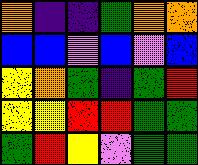[["orange", "indigo", "indigo", "green", "orange", "orange"], ["blue", "blue", "violet", "blue", "violet", "blue"], ["yellow", "orange", "green", "indigo", "green", "red"], ["yellow", "yellow", "red", "red", "green", "green"], ["green", "red", "yellow", "violet", "green", "green"]]